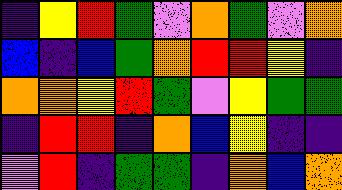[["indigo", "yellow", "red", "green", "violet", "orange", "green", "violet", "orange"], ["blue", "indigo", "blue", "green", "orange", "red", "red", "yellow", "indigo"], ["orange", "orange", "yellow", "red", "green", "violet", "yellow", "green", "green"], ["indigo", "red", "red", "indigo", "orange", "blue", "yellow", "indigo", "indigo"], ["violet", "red", "indigo", "green", "green", "indigo", "orange", "blue", "orange"]]